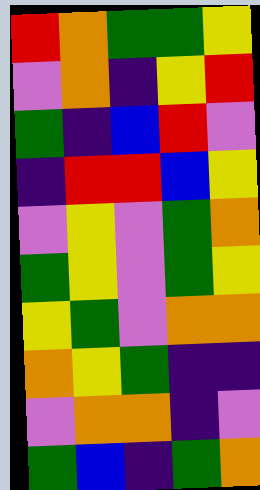[["red", "orange", "green", "green", "yellow"], ["violet", "orange", "indigo", "yellow", "red"], ["green", "indigo", "blue", "red", "violet"], ["indigo", "red", "red", "blue", "yellow"], ["violet", "yellow", "violet", "green", "orange"], ["green", "yellow", "violet", "green", "yellow"], ["yellow", "green", "violet", "orange", "orange"], ["orange", "yellow", "green", "indigo", "indigo"], ["violet", "orange", "orange", "indigo", "violet"], ["green", "blue", "indigo", "green", "orange"]]